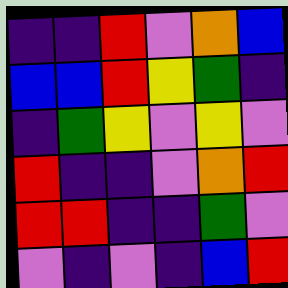[["indigo", "indigo", "red", "violet", "orange", "blue"], ["blue", "blue", "red", "yellow", "green", "indigo"], ["indigo", "green", "yellow", "violet", "yellow", "violet"], ["red", "indigo", "indigo", "violet", "orange", "red"], ["red", "red", "indigo", "indigo", "green", "violet"], ["violet", "indigo", "violet", "indigo", "blue", "red"]]